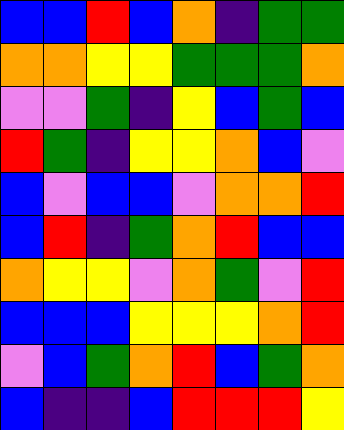[["blue", "blue", "red", "blue", "orange", "indigo", "green", "green"], ["orange", "orange", "yellow", "yellow", "green", "green", "green", "orange"], ["violet", "violet", "green", "indigo", "yellow", "blue", "green", "blue"], ["red", "green", "indigo", "yellow", "yellow", "orange", "blue", "violet"], ["blue", "violet", "blue", "blue", "violet", "orange", "orange", "red"], ["blue", "red", "indigo", "green", "orange", "red", "blue", "blue"], ["orange", "yellow", "yellow", "violet", "orange", "green", "violet", "red"], ["blue", "blue", "blue", "yellow", "yellow", "yellow", "orange", "red"], ["violet", "blue", "green", "orange", "red", "blue", "green", "orange"], ["blue", "indigo", "indigo", "blue", "red", "red", "red", "yellow"]]